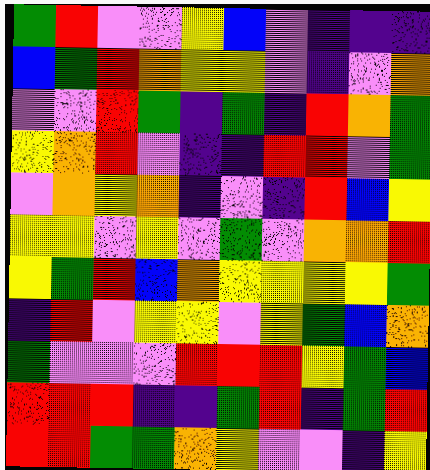[["green", "red", "violet", "violet", "yellow", "blue", "violet", "indigo", "indigo", "indigo"], ["blue", "green", "red", "orange", "yellow", "yellow", "violet", "indigo", "violet", "orange"], ["violet", "violet", "red", "green", "indigo", "green", "indigo", "red", "orange", "green"], ["yellow", "orange", "red", "violet", "indigo", "indigo", "red", "red", "violet", "green"], ["violet", "orange", "yellow", "orange", "indigo", "violet", "indigo", "red", "blue", "yellow"], ["yellow", "yellow", "violet", "yellow", "violet", "green", "violet", "orange", "orange", "red"], ["yellow", "green", "red", "blue", "orange", "yellow", "yellow", "yellow", "yellow", "green"], ["indigo", "red", "violet", "yellow", "yellow", "violet", "yellow", "green", "blue", "orange"], ["green", "violet", "violet", "violet", "red", "red", "red", "yellow", "green", "blue"], ["red", "red", "red", "indigo", "indigo", "green", "red", "indigo", "green", "red"], ["red", "red", "green", "green", "orange", "yellow", "violet", "violet", "indigo", "yellow"]]